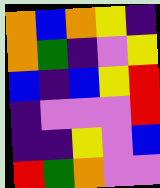[["orange", "blue", "orange", "yellow", "indigo"], ["orange", "green", "indigo", "violet", "yellow"], ["blue", "indigo", "blue", "yellow", "red"], ["indigo", "violet", "violet", "violet", "red"], ["indigo", "indigo", "yellow", "violet", "blue"], ["red", "green", "orange", "violet", "violet"]]